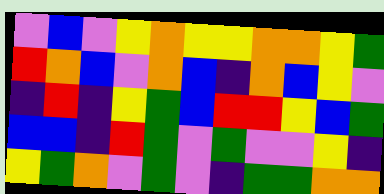[["violet", "blue", "violet", "yellow", "orange", "yellow", "yellow", "orange", "orange", "yellow", "green"], ["red", "orange", "blue", "violet", "orange", "blue", "indigo", "orange", "blue", "yellow", "violet"], ["indigo", "red", "indigo", "yellow", "green", "blue", "red", "red", "yellow", "blue", "green"], ["blue", "blue", "indigo", "red", "green", "violet", "green", "violet", "violet", "yellow", "indigo"], ["yellow", "green", "orange", "violet", "green", "violet", "indigo", "green", "green", "orange", "orange"]]